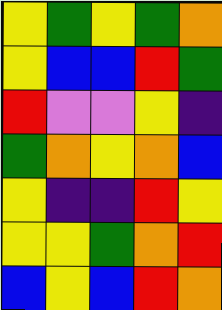[["yellow", "green", "yellow", "green", "orange"], ["yellow", "blue", "blue", "red", "green"], ["red", "violet", "violet", "yellow", "indigo"], ["green", "orange", "yellow", "orange", "blue"], ["yellow", "indigo", "indigo", "red", "yellow"], ["yellow", "yellow", "green", "orange", "red"], ["blue", "yellow", "blue", "red", "orange"]]